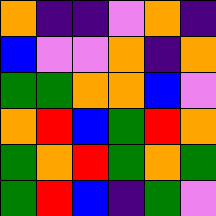[["orange", "indigo", "indigo", "violet", "orange", "indigo"], ["blue", "violet", "violet", "orange", "indigo", "orange"], ["green", "green", "orange", "orange", "blue", "violet"], ["orange", "red", "blue", "green", "red", "orange"], ["green", "orange", "red", "green", "orange", "green"], ["green", "red", "blue", "indigo", "green", "violet"]]